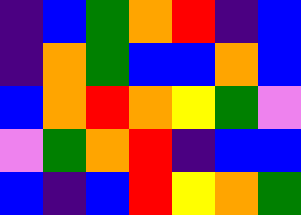[["indigo", "blue", "green", "orange", "red", "indigo", "blue"], ["indigo", "orange", "green", "blue", "blue", "orange", "blue"], ["blue", "orange", "red", "orange", "yellow", "green", "violet"], ["violet", "green", "orange", "red", "indigo", "blue", "blue"], ["blue", "indigo", "blue", "red", "yellow", "orange", "green"]]